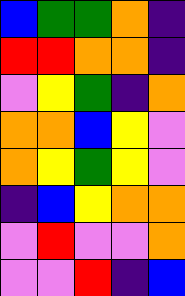[["blue", "green", "green", "orange", "indigo"], ["red", "red", "orange", "orange", "indigo"], ["violet", "yellow", "green", "indigo", "orange"], ["orange", "orange", "blue", "yellow", "violet"], ["orange", "yellow", "green", "yellow", "violet"], ["indigo", "blue", "yellow", "orange", "orange"], ["violet", "red", "violet", "violet", "orange"], ["violet", "violet", "red", "indigo", "blue"]]